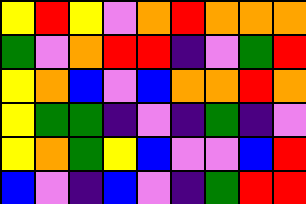[["yellow", "red", "yellow", "violet", "orange", "red", "orange", "orange", "orange"], ["green", "violet", "orange", "red", "red", "indigo", "violet", "green", "red"], ["yellow", "orange", "blue", "violet", "blue", "orange", "orange", "red", "orange"], ["yellow", "green", "green", "indigo", "violet", "indigo", "green", "indigo", "violet"], ["yellow", "orange", "green", "yellow", "blue", "violet", "violet", "blue", "red"], ["blue", "violet", "indigo", "blue", "violet", "indigo", "green", "red", "red"]]